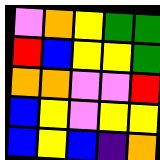[["violet", "orange", "yellow", "green", "green"], ["red", "blue", "yellow", "yellow", "green"], ["orange", "orange", "violet", "violet", "red"], ["blue", "yellow", "violet", "yellow", "yellow"], ["blue", "yellow", "blue", "indigo", "orange"]]